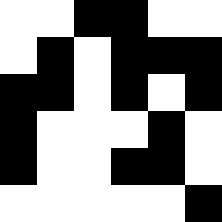[["white", "white", "black", "black", "white", "white"], ["white", "black", "white", "black", "black", "black"], ["black", "black", "white", "black", "white", "black"], ["black", "white", "white", "white", "black", "white"], ["black", "white", "white", "black", "black", "white"], ["white", "white", "white", "white", "white", "black"]]